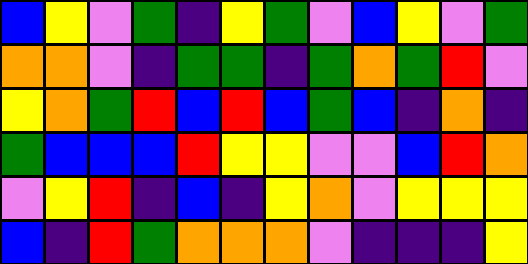[["blue", "yellow", "violet", "green", "indigo", "yellow", "green", "violet", "blue", "yellow", "violet", "green"], ["orange", "orange", "violet", "indigo", "green", "green", "indigo", "green", "orange", "green", "red", "violet"], ["yellow", "orange", "green", "red", "blue", "red", "blue", "green", "blue", "indigo", "orange", "indigo"], ["green", "blue", "blue", "blue", "red", "yellow", "yellow", "violet", "violet", "blue", "red", "orange"], ["violet", "yellow", "red", "indigo", "blue", "indigo", "yellow", "orange", "violet", "yellow", "yellow", "yellow"], ["blue", "indigo", "red", "green", "orange", "orange", "orange", "violet", "indigo", "indigo", "indigo", "yellow"]]